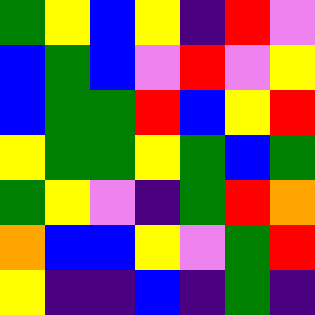[["green", "yellow", "blue", "yellow", "indigo", "red", "violet"], ["blue", "green", "blue", "violet", "red", "violet", "yellow"], ["blue", "green", "green", "red", "blue", "yellow", "red"], ["yellow", "green", "green", "yellow", "green", "blue", "green"], ["green", "yellow", "violet", "indigo", "green", "red", "orange"], ["orange", "blue", "blue", "yellow", "violet", "green", "red"], ["yellow", "indigo", "indigo", "blue", "indigo", "green", "indigo"]]